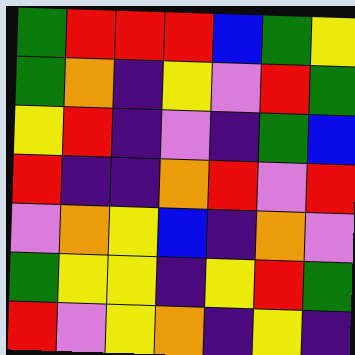[["green", "red", "red", "red", "blue", "green", "yellow"], ["green", "orange", "indigo", "yellow", "violet", "red", "green"], ["yellow", "red", "indigo", "violet", "indigo", "green", "blue"], ["red", "indigo", "indigo", "orange", "red", "violet", "red"], ["violet", "orange", "yellow", "blue", "indigo", "orange", "violet"], ["green", "yellow", "yellow", "indigo", "yellow", "red", "green"], ["red", "violet", "yellow", "orange", "indigo", "yellow", "indigo"]]